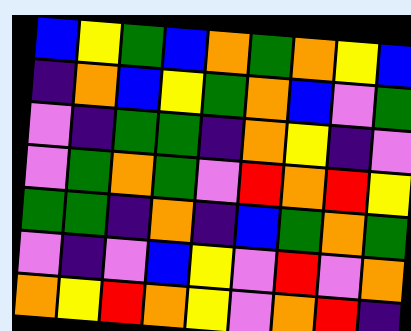[["blue", "yellow", "green", "blue", "orange", "green", "orange", "yellow", "blue"], ["indigo", "orange", "blue", "yellow", "green", "orange", "blue", "violet", "green"], ["violet", "indigo", "green", "green", "indigo", "orange", "yellow", "indigo", "violet"], ["violet", "green", "orange", "green", "violet", "red", "orange", "red", "yellow"], ["green", "green", "indigo", "orange", "indigo", "blue", "green", "orange", "green"], ["violet", "indigo", "violet", "blue", "yellow", "violet", "red", "violet", "orange"], ["orange", "yellow", "red", "orange", "yellow", "violet", "orange", "red", "indigo"]]